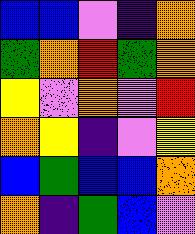[["blue", "blue", "violet", "indigo", "orange"], ["green", "orange", "red", "green", "orange"], ["yellow", "violet", "orange", "violet", "red"], ["orange", "yellow", "indigo", "violet", "yellow"], ["blue", "green", "blue", "blue", "orange"], ["orange", "indigo", "green", "blue", "violet"]]